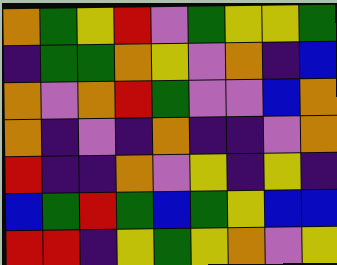[["orange", "green", "yellow", "red", "violet", "green", "yellow", "yellow", "green"], ["indigo", "green", "green", "orange", "yellow", "violet", "orange", "indigo", "blue"], ["orange", "violet", "orange", "red", "green", "violet", "violet", "blue", "orange"], ["orange", "indigo", "violet", "indigo", "orange", "indigo", "indigo", "violet", "orange"], ["red", "indigo", "indigo", "orange", "violet", "yellow", "indigo", "yellow", "indigo"], ["blue", "green", "red", "green", "blue", "green", "yellow", "blue", "blue"], ["red", "red", "indigo", "yellow", "green", "yellow", "orange", "violet", "yellow"]]